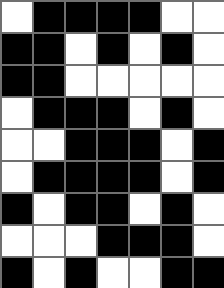[["white", "black", "black", "black", "black", "white", "white"], ["black", "black", "white", "black", "white", "black", "white"], ["black", "black", "white", "white", "white", "white", "white"], ["white", "black", "black", "black", "white", "black", "white"], ["white", "white", "black", "black", "black", "white", "black"], ["white", "black", "black", "black", "black", "white", "black"], ["black", "white", "black", "black", "white", "black", "white"], ["white", "white", "white", "black", "black", "black", "white"], ["black", "white", "black", "white", "white", "black", "black"]]